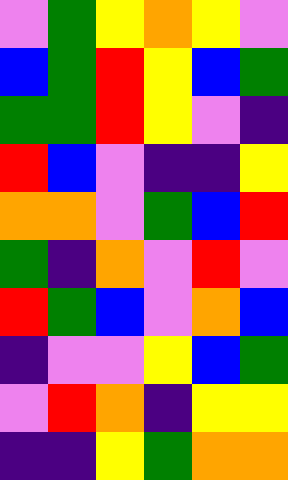[["violet", "green", "yellow", "orange", "yellow", "violet"], ["blue", "green", "red", "yellow", "blue", "green"], ["green", "green", "red", "yellow", "violet", "indigo"], ["red", "blue", "violet", "indigo", "indigo", "yellow"], ["orange", "orange", "violet", "green", "blue", "red"], ["green", "indigo", "orange", "violet", "red", "violet"], ["red", "green", "blue", "violet", "orange", "blue"], ["indigo", "violet", "violet", "yellow", "blue", "green"], ["violet", "red", "orange", "indigo", "yellow", "yellow"], ["indigo", "indigo", "yellow", "green", "orange", "orange"]]